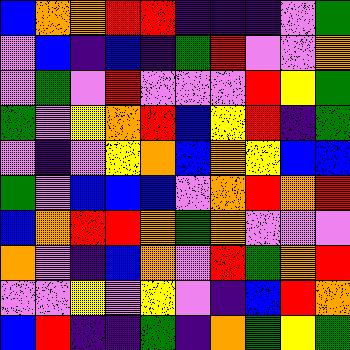[["blue", "orange", "orange", "red", "red", "indigo", "indigo", "indigo", "violet", "green"], ["violet", "blue", "indigo", "blue", "indigo", "green", "red", "violet", "violet", "orange"], ["violet", "green", "violet", "red", "violet", "violet", "violet", "red", "yellow", "green"], ["green", "violet", "yellow", "orange", "red", "blue", "yellow", "red", "indigo", "green"], ["violet", "indigo", "violet", "yellow", "orange", "blue", "orange", "yellow", "blue", "blue"], ["green", "violet", "blue", "blue", "blue", "violet", "orange", "red", "orange", "red"], ["blue", "orange", "red", "red", "orange", "green", "orange", "violet", "violet", "violet"], ["orange", "violet", "indigo", "blue", "orange", "violet", "red", "green", "orange", "red"], ["violet", "violet", "yellow", "violet", "yellow", "violet", "indigo", "blue", "red", "orange"], ["blue", "red", "indigo", "indigo", "green", "indigo", "orange", "green", "yellow", "green"]]